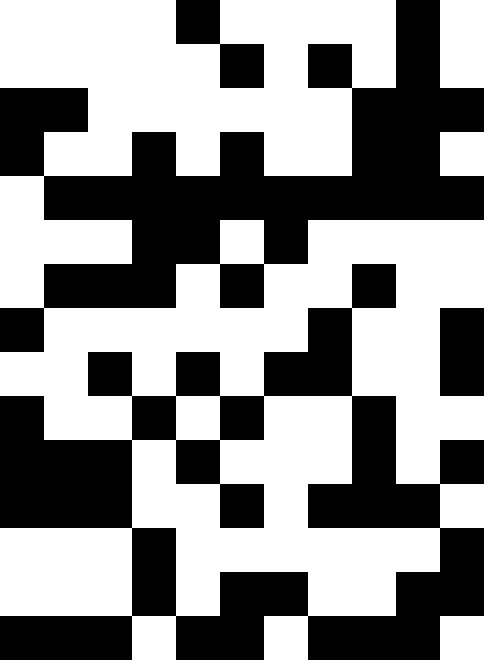[["white", "white", "white", "white", "black", "white", "white", "white", "white", "black", "white"], ["white", "white", "white", "white", "white", "black", "white", "black", "white", "black", "white"], ["black", "black", "white", "white", "white", "white", "white", "white", "black", "black", "black"], ["black", "white", "white", "black", "white", "black", "white", "white", "black", "black", "white"], ["white", "black", "black", "black", "black", "black", "black", "black", "black", "black", "black"], ["white", "white", "white", "black", "black", "white", "black", "white", "white", "white", "white"], ["white", "black", "black", "black", "white", "black", "white", "white", "black", "white", "white"], ["black", "white", "white", "white", "white", "white", "white", "black", "white", "white", "black"], ["white", "white", "black", "white", "black", "white", "black", "black", "white", "white", "black"], ["black", "white", "white", "black", "white", "black", "white", "white", "black", "white", "white"], ["black", "black", "black", "white", "black", "white", "white", "white", "black", "white", "black"], ["black", "black", "black", "white", "white", "black", "white", "black", "black", "black", "white"], ["white", "white", "white", "black", "white", "white", "white", "white", "white", "white", "black"], ["white", "white", "white", "black", "white", "black", "black", "white", "white", "black", "black"], ["black", "black", "black", "white", "black", "black", "white", "black", "black", "black", "white"]]